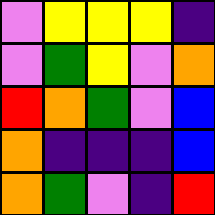[["violet", "yellow", "yellow", "yellow", "indigo"], ["violet", "green", "yellow", "violet", "orange"], ["red", "orange", "green", "violet", "blue"], ["orange", "indigo", "indigo", "indigo", "blue"], ["orange", "green", "violet", "indigo", "red"]]